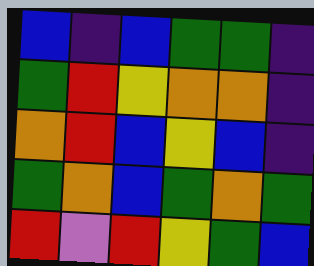[["blue", "indigo", "blue", "green", "green", "indigo"], ["green", "red", "yellow", "orange", "orange", "indigo"], ["orange", "red", "blue", "yellow", "blue", "indigo"], ["green", "orange", "blue", "green", "orange", "green"], ["red", "violet", "red", "yellow", "green", "blue"]]